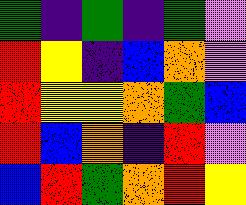[["green", "indigo", "green", "indigo", "green", "violet"], ["red", "yellow", "indigo", "blue", "orange", "violet"], ["red", "yellow", "yellow", "orange", "green", "blue"], ["red", "blue", "orange", "indigo", "red", "violet"], ["blue", "red", "green", "orange", "red", "yellow"]]